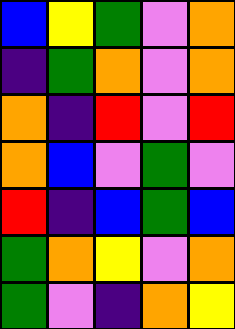[["blue", "yellow", "green", "violet", "orange"], ["indigo", "green", "orange", "violet", "orange"], ["orange", "indigo", "red", "violet", "red"], ["orange", "blue", "violet", "green", "violet"], ["red", "indigo", "blue", "green", "blue"], ["green", "orange", "yellow", "violet", "orange"], ["green", "violet", "indigo", "orange", "yellow"]]